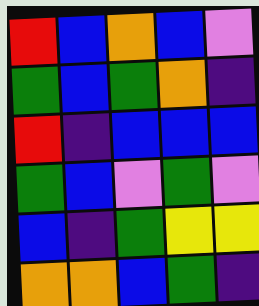[["red", "blue", "orange", "blue", "violet"], ["green", "blue", "green", "orange", "indigo"], ["red", "indigo", "blue", "blue", "blue"], ["green", "blue", "violet", "green", "violet"], ["blue", "indigo", "green", "yellow", "yellow"], ["orange", "orange", "blue", "green", "indigo"]]